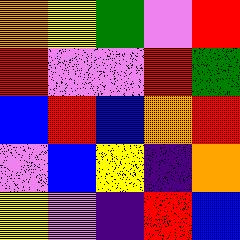[["orange", "yellow", "green", "violet", "red"], ["red", "violet", "violet", "red", "green"], ["blue", "red", "blue", "orange", "red"], ["violet", "blue", "yellow", "indigo", "orange"], ["yellow", "violet", "indigo", "red", "blue"]]